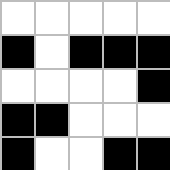[["white", "white", "white", "white", "white"], ["black", "white", "black", "black", "black"], ["white", "white", "white", "white", "black"], ["black", "black", "white", "white", "white"], ["black", "white", "white", "black", "black"]]